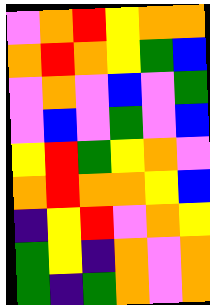[["violet", "orange", "red", "yellow", "orange", "orange"], ["orange", "red", "orange", "yellow", "green", "blue"], ["violet", "orange", "violet", "blue", "violet", "green"], ["violet", "blue", "violet", "green", "violet", "blue"], ["yellow", "red", "green", "yellow", "orange", "violet"], ["orange", "red", "orange", "orange", "yellow", "blue"], ["indigo", "yellow", "red", "violet", "orange", "yellow"], ["green", "yellow", "indigo", "orange", "violet", "orange"], ["green", "indigo", "green", "orange", "violet", "orange"]]